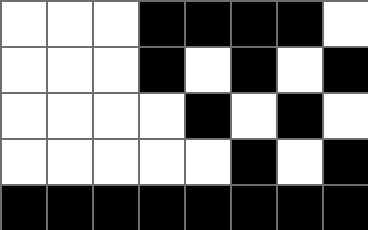[["white", "white", "white", "black", "black", "black", "black", "white"], ["white", "white", "white", "black", "white", "black", "white", "black"], ["white", "white", "white", "white", "black", "white", "black", "white"], ["white", "white", "white", "white", "white", "black", "white", "black"], ["black", "black", "black", "black", "black", "black", "black", "black"]]